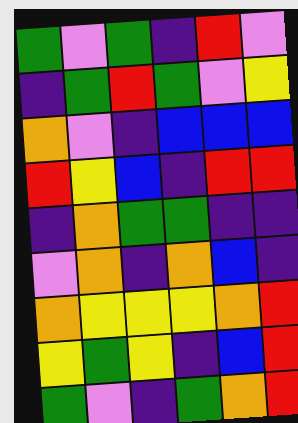[["green", "violet", "green", "indigo", "red", "violet"], ["indigo", "green", "red", "green", "violet", "yellow"], ["orange", "violet", "indigo", "blue", "blue", "blue"], ["red", "yellow", "blue", "indigo", "red", "red"], ["indigo", "orange", "green", "green", "indigo", "indigo"], ["violet", "orange", "indigo", "orange", "blue", "indigo"], ["orange", "yellow", "yellow", "yellow", "orange", "red"], ["yellow", "green", "yellow", "indigo", "blue", "red"], ["green", "violet", "indigo", "green", "orange", "red"]]